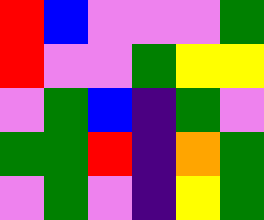[["red", "blue", "violet", "violet", "violet", "green"], ["red", "violet", "violet", "green", "yellow", "yellow"], ["violet", "green", "blue", "indigo", "green", "violet"], ["green", "green", "red", "indigo", "orange", "green"], ["violet", "green", "violet", "indigo", "yellow", "green"]]